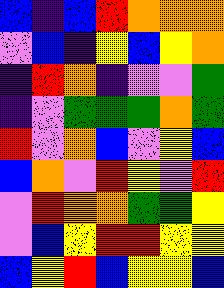[["blue", "indigo", "blue", "red", "orange", "orange", "orange"], ["violet", "blue", "indigo", "yellow", "blue", "yellow", "orange"], ["indigo", "red", "orange", "indigo", "violet", "violet", "green"], ["indigo", "violet", "green", "green", "green", "orange", "green"], ["red", "violet", "orange", "blue", "violet", "yellow", "blue"], ["blue", "orange", "violet", "red", "yellow", "violet", "red"], ["violet", "red", "orange", "orange", "green", "green", "yellow"], ["violet", "blue", "yellow", "red", "red", "yellow", "yellow"], ["blue", "yellow", "red", "blue", "yellow", "yellow", "blue"]]